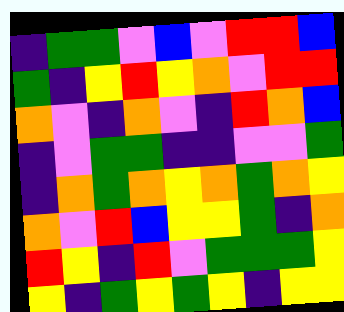[["indigo", "green", "green", "violet", "blue", "violet", "red", "red", "blue"], ["green", "indigo", "yellow", "red", "yellow", "orange", "violet", "red", "red"], ["orange", "violet", "indigo", "orange", "violet", "indigo", "red", "orange", "blue"], ["indigo", "violet", "green", "green", "indigo", "indigo", "violet", "violet", "green"], ["indigo", "orange", "green", "orange", "yellow", "orange", "green", "orange", "yellow"], ["orange", "violet", "red", "blue", "yellow", "yellow", "green", "indigo", "orange"], ["red", "yellow", "indigo", "red", "violet", "green", "green", "green", "yellow"], ["yellow", "indigo", "green", "yellow", "green", "yellow", "indigo", "yellow", "yellow"]]